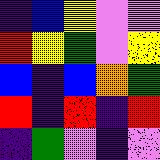[["indigo", "blue", "yellow", "violet", "violet"], ["red", "yellow", "green", "violet", "yellow"], ["blue", "indigo", "blue", "orange", "green"], ["red", "indigo", "red", "indigo", "red"], ["indigo", "green", "violet", "indigo", "violet"]]